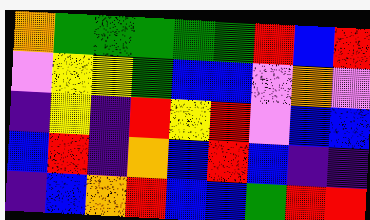[["orange", "green", "green", "green", "green", "green", "red", "blue", "red"], ["violet", "yellow", "yellow", "green", "blue", "blue", "violet", "orange", "violet"], ["indigo", "yellow", "indigo", "red", "yellow", "red", "violet", "blue", "blue"], ["blue", "red", "indigo", "orange", "blue", "red", "blue", "indigo", "indigo"], ["indigo", "blue", "orange", "red", "blue", "blue", "green", "red", "red"]]